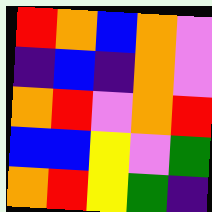[["red", "orange", "blue", "orange", "violet"], ["indigo", "blue", "indigo", "orange", "violet"], ["orange", "red", "violet", "orange", "red"], ["blue", "blue", "yellow", "violet", "green"], ["orange", "red", "yellow", "green", "indigo"]]